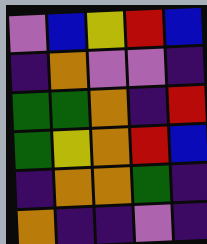[["violet", "blue", "yellow", "red", "blue"], ["indigo", "orange", "violet", "violet", "indigo"], ["green", "green", "orange", "indigo", "red"], ["green", "yellow", "orange", "red", "blue"], ["indigo", "orange", "orange", "green", "indigo"], ["orange", "indigo", "indigo", "violet", "indigo"]]